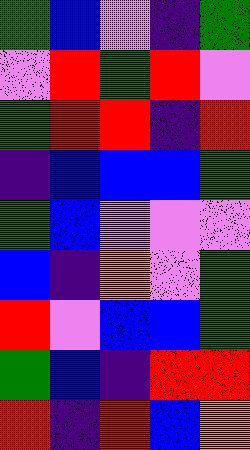[["green", "blue", "violet", "indigo", "green"], ["violet", "red", "green", "red", "violet"], ["green", "red", "red", "indigo", "red"], ["indigo", "blue", "blue", "blue", "green"], ["green", "blue", "violet", "violet", "violet"], ["blue", "indigo", "orange", "violet", "green"], ["red", "violet", "blue", "blue", "green"], ["green", "blue", "indigo", "red", "red"], ["red", "indigo", "red", "blue", "orange"]]